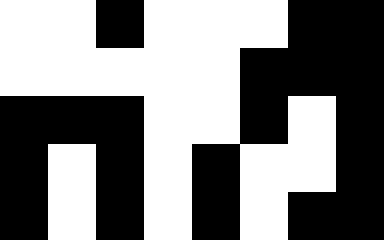[["white", "white", "black", "white", "white", "white", "black", "black"], ["white", "white", "white", "white", "white", "black", "black", "black"], ["black", "black", "black", "white", "white", "black", "white", "black"], ["black", "white", "black", "white", "black", "white", "white", "black"], ["black", "white", "black", "white", "black", "white", "black", "black"]]